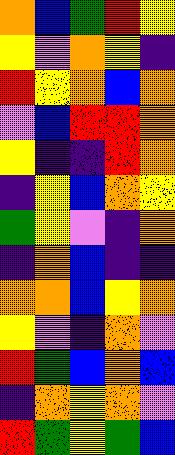[["orange", "blue", "green", "red", "yellow"], ["yellow", "violet", "orange", "yellow", "indigo"], ["red", "yellow", "orange", "blue", "orange"], ["violet", "blue", "red", "red", "orange"], ["yellow", "indigo", "indigo", "red", "orange"], ["indigo", "yellow", "blue", "orange", "yellow"], ["green", "yellow", "violet", "indigo", "orange"], ["indigo", "orange", "blue", "indigo", "indigo"], ["orange", "orange", "blue", "yellow", "orange"], ["yellow", "violet", "indigo", "orange", "violet"], ["red", "green", "blue", "orange", "blue"], ["indigo", "orange", "yellow", "orange", "violet"], ["red", "green", "yellow", "green", "blue"]]